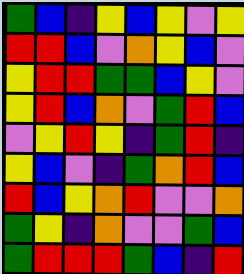[["green", "blue", "indigo", "yellow", "blue", "yellow", "violet", "yellow"], ["red", "red", "blue", "violet", "orange", "yellow", "blue", "violet"], ["yellow", "red", "red", "green", "green", "blue", "yellow", "violet"], ["yellow", "red", "blue", "orange", "violet", "green", "red", "blue"], ["violet", "yellow", "red", "yellow", "indigo", "green", "red", "indigo"], ["yellow", "blue", "violet", "indigo", "green", "orange", "red", "blue"], ["red", "blue", "yellow", "orange", "red", "violet", "violet", "orange"], ["green", "yellow", "indigo", "orange", "violet", "violet", "green", "blue"], ["green", "red", "red", "red", "green", "blue", "indigo", "red"]]